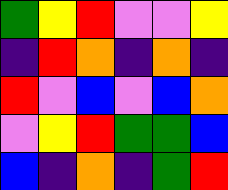[["green", "yellow", "red", "violet", "violet", "yellow"], ["indigo", "red", "orange", "indigo", "orange", "indigo"], ["red", "violet", "blue", "violet", "blue", "orange"], ["violet", "yellow", "red", "green", "green", "blue"], ["blue", "indigo", "orange", "indigo", "green", "red"]]